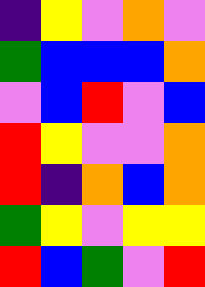[["indigo", "yellow", "violet", "orange", "violet"], ["green", "blue", "blue", "blue", "orange"], ["violet", "blue", "red", "violet", "blue"], ["red", "yellow", "violet", "violet", "orange"], ["red", "indigo", "orange", "blue", "orange"], ["green", "yellow", "violet", "yellow", "yellow"], ["red", "blue", "green", "violet", "red"]]